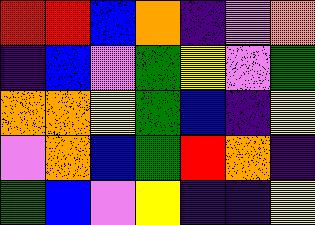[["red", "red", "blue", "orange", "indigo", "violet", "orange"], ["indigo", "blue", "violet", "green", "yellow", "violet", "green"], ["orange", "orange", "yellow", "green", "blue", "indigo", "yellow"], ["violet", "orange", "blue", "green", "red", "orange", "indigo"], ["green", "blue", "violet", "yellow", "indigo", "indigo", "yellow"]]